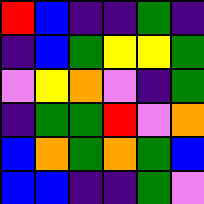[["red", "blue", "indigo", "indigo", "green", "indigo"], ["indigo", "blue", "green", "yellow", "yellow", "green"], ["violet", "yellow", "orange", "violet", "indigo", "green"], ["indigo", "green", "green", "red", "violet", "orange"], ["blue", "orange", "green", "orange", "green", "blue"], ["blue", "blue", "indigo", "indigo", "green", "violet"]]